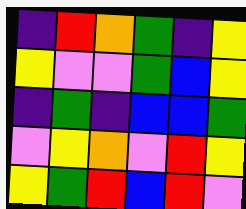[["indigo", "red", "orange", "green", "indigo", "yellow"], ["yellow", "violet", "violet", "green", "blue", "yellow"], ["indigo", "green", "indigo", "blue", "blue", "green"], ["violet", "yellow", "orange", "violet", "red", "yellow"], ["yellow", "green", "red", "blue", "red", "violet"]]